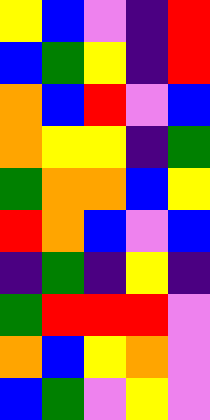[["yellow", "blue", "violet", "indigo", "red"], ["blue", "green", "yellow", "indigo", "red"], ["orange", "blue", "red", "violet", "blue"], ["orange", "yellow", "yellow", "indigo", "green"], ["green", "orange", "orange", "blue", "yellow"], ["red", "orange", "blue", "violet", "blue"], ["indigo", "green", "indigo", "yellow", "indigo"], ["green", "red", "red", "red", "violet"], ["orange", "blue", "yellow", "orange", "violet"], ["blue", "green", "violet", "yellow", "violet"]]